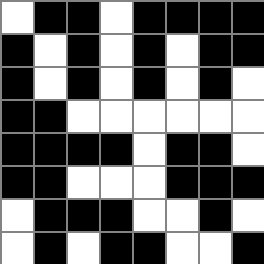[["white", "black", "black", "white", "black", "black", "black", "black"], ["black", "white", "black", "white", "black", "white", "black", "black"], ["black", "white", "black", "white", "black", "white", "black", "white"], ["black", "black", "white", "white", "white", "white", "white", "white"], ["black", "black", "black", "black", "white", "black", "black", "white"], ["black", "black", "white", "white", "white", "black", "black", "black"], ["white", "black", "black", "black", "white", "white", "black", "white"], ["white", "black", "white", "black", "black", "white", "white", "black"]]